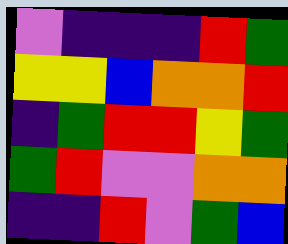[["violet", "indigo", "indigo", "indigo", "red", "green"], ["yellow", "yellow", "blue", "orange", "orange", "red"], ["indigo", "green", "red", "red", "yellow", "green"], ["green", "red", "violet", "violet", "orange", "orange"], ["indigo", "indigo", "red", "violet", "green", "blue"]]